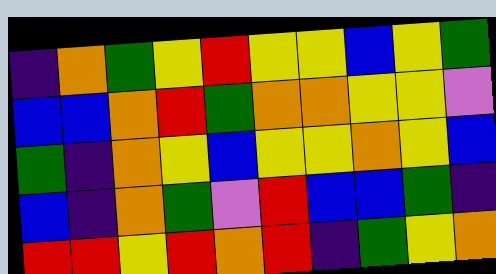[["indigo", "orange", "green", "yellow", "red", "yellow", "yellow", "blue", "yellow", "green"], ["blue", "blue", "orange", "red", "green", "orange", "orange", "yellow", "yellow", "violet"], ["green", "indigo", "orange", "yellow", "blue", "yellow", "yellow", "orange", "yellow", "blue"], ["blue", "indigo", "orange", "green", "violet", "red", "blue", "blue", "green", "indigo"], ["red", "red", "yellow", "red", "orange", "red", "indigo", "green", "yellow", "orange"]]